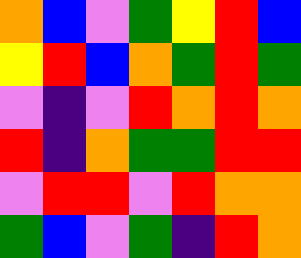[["orange", "blue", "violet", "green", "yellow", "red", "blue"], ["yellow", "red", "blue", "orange", "green", "red", "green"], ["violet", "indigo", "violet", "red", "orange", "red", "orange"], ["red", "indigo", "orange", "green", "green", "red", "red"], ["violet", "red", "red", "violet", "red", "orange", "orange"], ["green", "blue", "violet", "green", "indigo", "red", "orange"]]